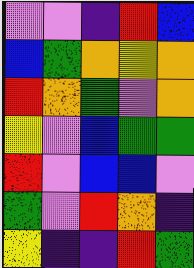[["violet", "violet", "indigo", "red", "blue"], ["blue", "green", "orange", "yellow", "orange"], ["red", "orange", "green", "violet", "orange"], ["yellow", "violet", "blue", "green", "green"], ["red", "violet", "blue", "blue", "violet"], ["green", "violet", "red", "orange", "indigo"], ["yellow", "indigo", "indigo", "red", "green"]]